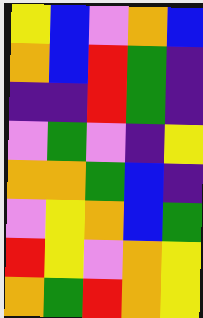[["yellow", "blue", "violet", "orange", "blue"], ["orange", "blue", "red", "green", "indigo"], ["indigo", "indigo", "red", "green", "indigo"], ["violet", "green", "violet", "indigo", "yellow"], ["orange", "orange", "green", "blue", "indigo"], ["violet", "yellow", "orange", "blue", "green"], ["red", "yellow", "violet", "orange", "yellow"], ["orange", "green", "red", "orange", "yellow"]]